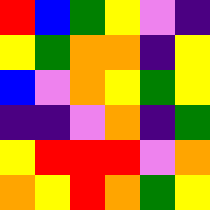[["red", "blue", "green", "yellow", "violet", "indigo"], ["yellow", "green", "orange", "orange", "indigo", "yellow"], ["blue", "violet", "orange", "yellow", "green", "yellow"], ["indigo", "indigo", "violet", "orange", "indigo", "green"], ["yellow", "red", "red", "red", "violet", "orange"], ["orange", "yellow", "red", "orange", "green", "yellow"]]